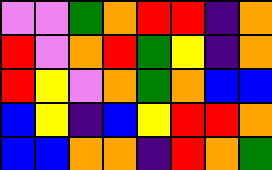[["violet", "violet", "green", "orange", "red", "red", "indigo", "orange"], ["red", "violet", "orange", "red", "green", "yellow", "indigo", "orange"], ["red", "yellow", "violet", "orange", "green", "orange", "blue", "blue"], ["blue", "yellow", "indigo", "blue", "yellow", "red", "red", "orange"], ["blue", "blue", "orange", "orange", "indigo", "red", "orange", "green"]]